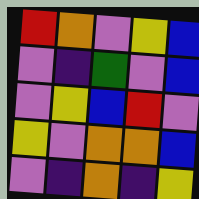[["red", "orange", "violet", "yellow", "blue"], ["violet", "indigo", "green", "violet", "blue"], ["violet", "yellow", "blue", "red", "violet"], ["yellow", "violet", "orange", "orange", "blue"], ["violet", "indigo", "orange", "indigo", "yellow"]]